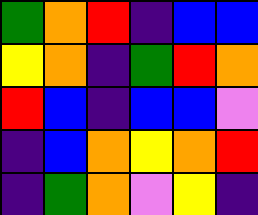[["green", "orange", "red", "indigo", "blue", "blue"], ["yellow", "orange", "indigo", "green", "red", "orange"], ["red", "blue", "indigo", "blue", "blue", "violet"], ["indigo", "blue", "orange", "yellow", "orange", "red"], ["indigo", "green", "orange", "violet", "yellow", "indigo"]]